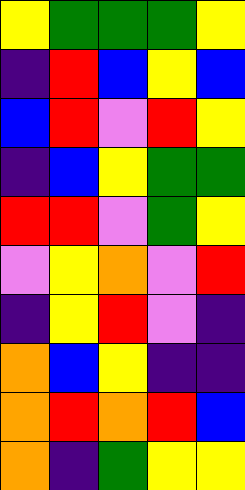[["yellow", "green", "green", "green", "yellow"], ["indigo", "red", "blue", "yellow", "blue"], ["blue", "red", "violet", "red", "yellow"], ["indigo", "blue", "yellow", "green", "green"], ["red", "red", "violet", "green", "yellow"], ["violet", "yellow", "orange", "violet", "red"], ["indigo", "yellow", "red", "violet", "indigo"], ["orange", "blue", "yellow", "indigo", "indigo"], ["orange", "red", "orange", "red", "blue"], ["orange", "indigo", "green", "yellow", "yellow"]]